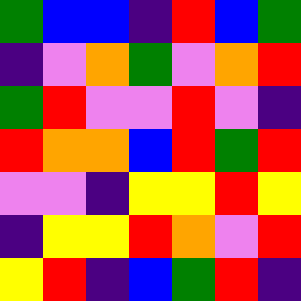[["green", "blue", "blue", "indigo", "red", "blue", "green"], ["indigo", "violet", "orange", "green", "violet", "orange", "red"], ["green", "red", "violet", "violet", "red", "violet", "indigo"], ["red", "orange", "orange", "blue", "red", "green", "red"], ["violet", "violet", "indigo", "yellow", "yellow", "red", "yellow"], ["indigo", "yellow", "yellow", "red", "orange", "violet", "red"], ["yellow", "red", "indigo", "blue", "green", "red", "indigo"]]